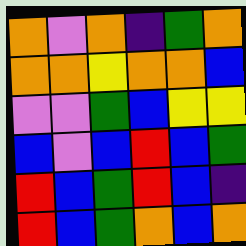[["orange", "violet", "orange", "indigo", "green", "orange"], ["orange", "orange", "yellow", "orange", "orange", "blue"], ["violet", "violet", "green", "blue", "yellow", "yellow"], ["blue", "violet", "blue", "red", "blue", "green"], ["red", "blue", "green", "red", "blue", "indigo"], ["red", "blue", "green", "orange", "blue", "orange"]]